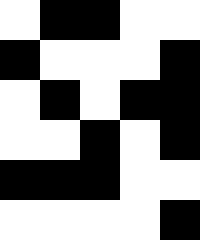[["white", "black", "black", "white", "white"], ["black", "white", "white", "white", "black"], ["white", "black", "white", "black", "black"], ["white", "white", "black", "white", "black"], ["black", "black", "black", "white", "white"], ["white", "white", "white", "white", "black"]]